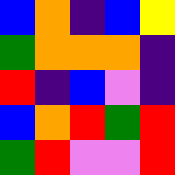[["blue", "orange", "indigo", "blue", "yellow"], ["green", "orange", "orange", "orange", "indigo"], ["red", "indigo", "blue", "violet", "indigo"], ["blue", "orange", "red", "green", "red"], ["green", "red", "violet", "violet", "red"]]